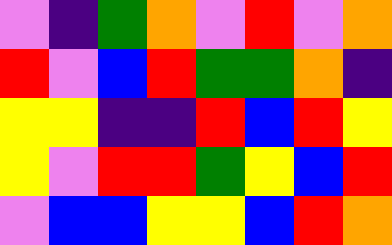[["violet", "indigo", "green", "orange", "violet", "red", "violet", "orange"], ["red", "violet", "blue", "red", "green", "green", "orange", "indigo"], ["yellow", "yellow", "indigo", "indigo", "red", "blue", "red", "yellow"], ["yellow", "violet", "red", "red", "green", "yellow", "blue", "red"], ["violet", "blue", "blue", "yellow", "yellow", "blue", "red", "orange"]]